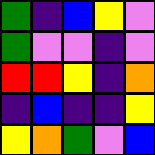[["green", "indigo", "blue", "yellow", "violet"], ["green", "violet", "violet", "indigo", "violet"], ["red", "red", "yellow", "indigo", "orange"], ["indigo", "blue", "indigo", "indigo", "yellow"], ["yellow", "orange", "green", "violet", "blue"]]